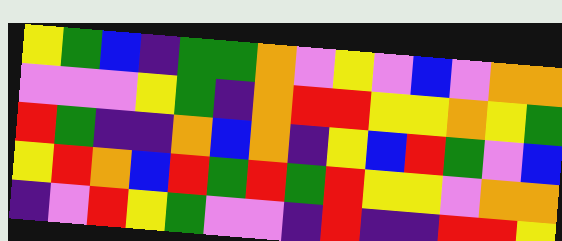[["yellow", "green", "blue", "indigo", "green", "green", "orange", "violet", "yellow", "violet", "blue", "violet", "orange", "orange"], ["violet", "violet", "violet", "yellow", "green", "indigo", "orange", "red", "red", "yellow", "yellow", "orange", "yellow", "green"], ["red", "green", "indigo", "indigo", "orange", "blue", "orange", "indigo", "yellow", "blue", "red", "green", "violet", "blue"], ["yellow", "red", "orange", "blue", "red", "green", "red", "green", "red", "yellow", "yellow", "violet", "orange", "orange"], ["indigo", "violet", "red", "yellow", "green", "violet", "violet", "indigo", "red", "indigo", "indigo", "red", "red", "yellow"]]